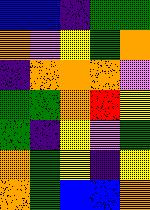[["blue", "blue", "indigo", "green", "green"], ["orange", "violet", "yellow", "green", "orange"], ["indigo", "orange", "orange", "orange", "violet"], ["green", "green", "orange", "red", "yellow"], ["green", "indigo", "yellow", "violet", "green"], ["orange", "green", "yellow", "indigo", "yellow"], ["orange", "green", "blue", "blue", "orange"]]